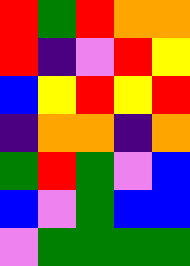[["red", "green", "red", "orange", "orange"], ["red", "indigo", "violet", "red", "yellow"], ["blue", "yellow", "red", "yellow", "red"], ["indigo", "orange", "orange", "indigo", "orange"], ["green", "red", "green", "violet", "blue"], ["blue", "violet", "green", "blue", "blue"], ["violet", "green", "green", "green", "green"]]